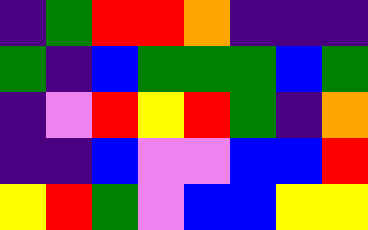[["indigo", "green", "red", "red", "orange", "indigo", "indigo", "indigo"], ["green", "indigo", "blue", "green", "green", "green", "blue", "green"], ["indigo", "violet", "red", "yellow", "red", "green", "indigo", "orange"], ["indigo", "indigo", "blue", "violet", "violet", "blue", "blue", "red"], ["yellow", "red", "green", "violet", "blue", "blue", "yellow", "yellow"]]